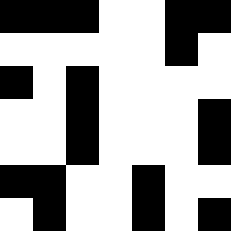[["black", "black", "black", "white", "white", "black", "black"], ["white", "white", "white", "white", "white", "black", "white"], ["black", "white", "black", "white", "white", "white", "white"], ["white", "white", "black", "white", "white", "white", "black"], ["white", "white", "black", "white", "white", "white", "black"], ["black", "black", "white", "white", "black", "white", "white"], ["white", "black", "white", "white", "black", "white", "black"]]